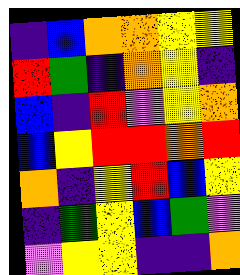[["indigo", "blue", "orange", "orange", "yellow", "yellow"], ["red", "green", "indigo", "orange", "yellow", "indigo"], ["blue", "indigo", "red", "violet", "yellow", "orange"], ["blue", "yellow", "red", "red", "orange", "red"], ["orange", "indigo", "yellow", "red", "blue", "yellow"], ["indigo", "green", "yellow", "blue", "green", "violet"], ["violet", "yellow", "yellow", "indigo", "indigo", "orange"]]